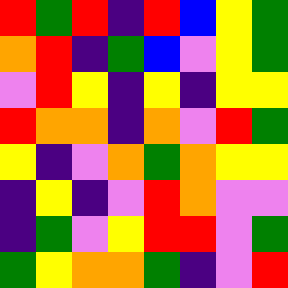[["red", "green", "red", "indigo", "red", "blue", "yellow", "green"], ["orange", "red", "indigo", "green", "blue", "violet", "yellow", "green"], ["violet", "red", "yellow", "indigo", "yellow", "indigo", "yellow", "yellow"], ["red", "orange", "orange", "indigo", "orange", "violet", "red", "green"], ["yellow", "indigo", "violet", "orange", "green", "orange", "yellow", "yellow"], ["indigo", "yellow", "indigo", "violet", "red", "orange", "violet", "violet"], ["indigo", "green", "violet", "yellow", "red", "red", "violet", "green"], ["green", "yellow", "orange", "orange", "green", "indigo", "violet", "red"]]